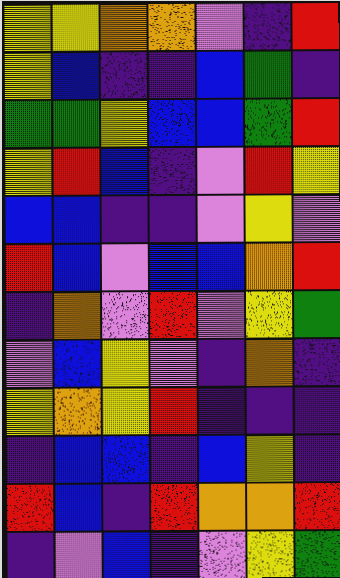[["yellow", "yellow", "orange", "orange", "violet", "indigo", "red"], ["yellow", "blue", "indigo", "indigo", "blue", "green", "indigo"], ["green", "green", "yellow", "blue", "blue", "green", "red"], ["yellow", "red", "blue", "indigo", "violet", "red", "yellow"], ["blue", "blue", "indigo", "indigo", "violet", "yellow", "violet"], ["red", "blue", "violet", "blue", "blue", "orange", "red"], ["indigo", "orange", "violet", "red", "violet", "yellow", "green"], ["violet", "blue", "yellow", "violet", "indigo", "orange", "indigo"], ["yellow", "orange", "yellow", "red", "indigo", "indigo", "indigo"], ["indigo", "blue", "blue", "indigo", "blue", "yellow", "indigo"], ["red", "blue", "indigo", "red", "orange", "orange", "red"], ["indigo", "violet", "blue", "indigo", "violet", "yellow", "green"]]